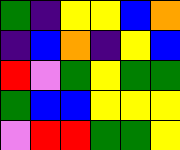[["green", "indigo", "yellow", "yellow", "blue", "orange"], ["indigo", "blue", "orange", "indigo", "yellow", "blue"], ["red", "violet", "green", "yellow", "green", "green"], ["green", "blue", "blue", "yellow", "yellow", "yellow"], ["violet", "red", "red", "green", "green", "yellow"]]